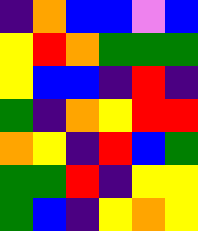[["indigo", "orange", "blue", "blue", "violet", "blue"], ["yellow", "red", "orange", "green", "green", "green"], ["yellow", "blue", "blue", "indigo", "red", "indigo"], ["green", "indigo", "orange", "yellow", "red", "red"], ["orange", "yellow", "indigo", "red", "blue", "green"], ["green", "green", "red", "indigo", "yellow", "yellow"], ["green", "blue", "indigo", "yellow", "orange", "yellow"]]